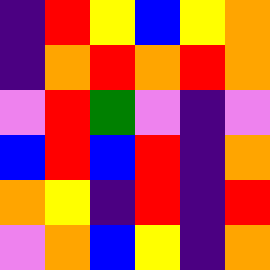[["indigo", "red", "yellow", "blue", "yellow", "orange"], ["indigo", "orange", "red", "orange", "red", "orange"], ["violet", "red", "green", "violet", "indigo", "violet"], ["blue", "red", "blue", "red", "indigo", "orange"], ["orange", "yellow", "indigo", "red", "indigo", "red"], ["violet", "orange", "blue", "yellow", "indigo", "orange"]]